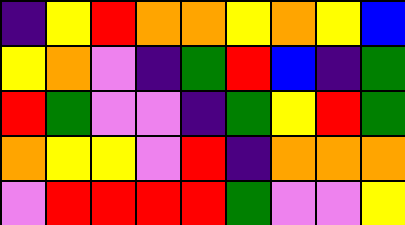[["indigo", "yellow", "red", "orange", "orange", "yellow", "orange", "yellow", "blue"], ["yellow", "orange", "violet", "indigo", "green", "red", "blue", "indigo", "green"], ["red", "green", "violet", "violet", "indigo", "green", "yellow", "red", "green"], ["orange", "yellow", "yellow", "violet", "red", "indigo", "orange", "orange", "orange"], ["violet", "red", "red", "red", "red", "green", "violet", "violet", "yellow"]]